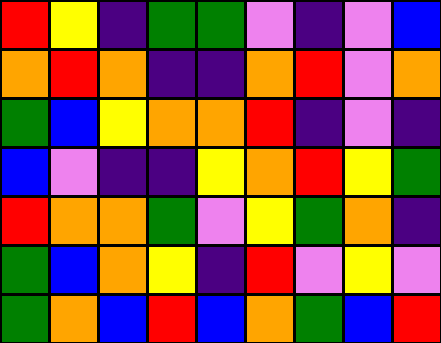[["red", "yellow", "indigo", "green", "green", "violet", "indigo", "violet", "blue"], ["orange", "red", "orange", "indigo", "indigo", "orange", "red", "violet", "orange"], ["green", "blue", "yellow", "orange", "orange", "red", "indigo", "violet", "indigo"], ["blue", "violet", "indigo", "indigo", "yellow", "orange", "red", "yellow", "green"], ["red", "orange", "orange", "green", "violet", "yellow", "green", "orange", "indigo"], ["green", "blue", "orange", "yellow", "indigo", "red", "violet", "yellow", "violet"], ["green", "orange", "blue", "red", "blue", "orange", "green", "blue", "red"]]